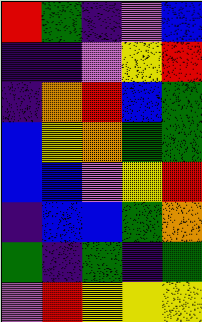[["red", "green", "indigo", "violet", "blue"], ["indigo", "indigo", "violet", "yellow", "red"], ["indigo", "orange", "red", "blue", "green"], ["blue", "yellow", "orange", "green", "green"], ["blue", "blue", "violet", "yellow", "red"], ["indigo", "blue", "blue", "green", "orange"], ["green", "indigo", "green", "indigo", "green"], ["violet", "red", "yellow", "yellow", "yellow"]]